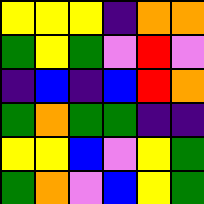[["yellow", "yellow", "yellow", "indigo", "orange", "orange"], ["green", "yellow", "green", "violet", "red", "violet"], ["indigo", "blue", "indigo", "blue", "red", "orange"], ["green", "orange", "green", "green", "indigo", "indigo"], ["yellow", "yellow", "blue", "violet", "yellow", "green"], ["green", "orange", "violet", "blue", "yellow", "green"]]